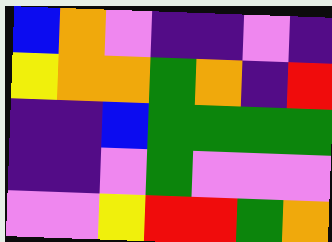[["blue", "orange", "violet", "indigo", "indigo", "violet", "indigo"], ["yellow", "orange", "orange", "green", "orange", "indigo", "red"], ["indigo", "indigo", "blue", "green", "green", "green", "green"], ["indigo", "indigo", "violet", "green", "violet", "violet", "violet"], ["violet", "violet", "yellow", "red", "red", "green", "orange"]]